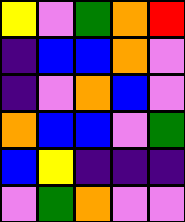[["yellow", "violet", "green", "orange", "red"], ["indigo", "blue", "blue", "orange", "violet"], ["indigo", "violet", "orange", "blue", "violet"], ["orange", "blue", "blue", "violet", "green"], ["blue", "yellow", "indigo", "indigo", "indigo"], ["violet", "green", "orange", "violet", "violet"]]